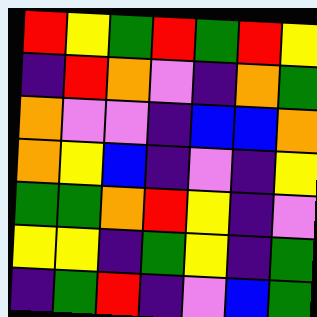[["red", "yellow", "green", "red", "green", "red", "yellow"], ["indigo", "red", "orange", "violet", "indigo", "orange", "green"], ["orange", "violet", "violet", "indigo", "blue", "blue", "orange"], ["orange", "yellow", "blue", "indigo", "violet", "indigo", "yellow"], ["green", "green", "orange", "red", "yellow", "indigo", "violet"], ["yellow", "yellow", "indigo", "green", "yellow", "indigo", "green"], ["indigo", "green", "red", "indigo", "violet", "blue", "green"]]